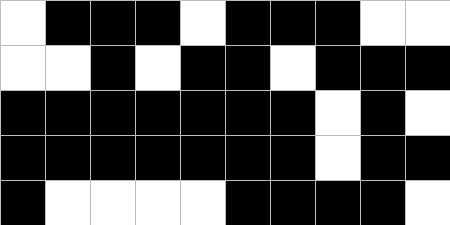[["white", "black", "black", "black", "white", "black", "black", "black", "white", "white"], ["white", "white", "black", "white", "black", "black", "white", "black", "black", "black"], ["black", "black", "black", "black", "black", "black", "black", "white", "black", "white"], ["black", "black", "black", "black", "black", "black", "black", "white", "black", "black"], ["black", "white", "white", "white", "white", "black", "black", "black", "black", "white"]]